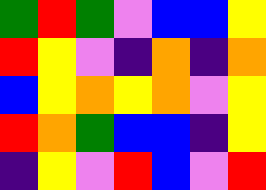[["green", "red", "green", "violet", "blue", "blue", "yellow"], ["red", "yellow", "violet", "indigo", "orange", "indigo", "orange"], ["blue", "yellow", "orange", "yellow", "orange", "violet", "yellow"], ["red", "orange", "green", "blue", "blue", "indigo", "yellow"], ["indigo", "yellow", "violet", "red", "blue", "violet", "red"]]